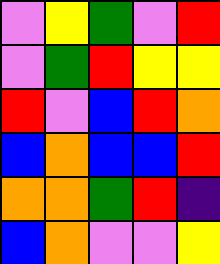[["violet", "yellow", "green", "violet", "red"], ["violet", "green", "red", "yellow", "yellow"], ["red", "violet", "blue", "red", "orange"], ["blue", "orange", "blue", "blue", "red"], ["orange", "orange", "green", "red", "indigo"], ["blue", "orange", "violet", "violet", "yellow"]]